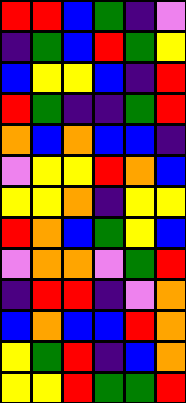[["red", "red", "blue", "green", "indigo", "violet"], ["indigo", "green", "blue", "red", "green", "yellow"], ["blue", "yellow", "yellow", "blue", "indigo", "red"], ["red", "green", "indigo", "indigo", "green", "red"], ["orange", "blue", "orange", "blue", "blue", "indigo"], ["violet", "yellow", "yellow", "red", "orange", "blue"], ["yellow", "yellow", "orange", "indigo", "yellow", "yellow"], ["red", "orange", "blue", "green", "yellow", "blue"], ["violet", "orange", "orange", "violet", "green", "red"], ["indigo", "red", "red", "indigo", "violet", "orange"], ["blue", "orange", "blue", "blue", "red", "orange"], ["yellow", "green", "red", "indigo", "blue", "orange"], ["yellow", "yellow", "red", "green", "green", "red"]]